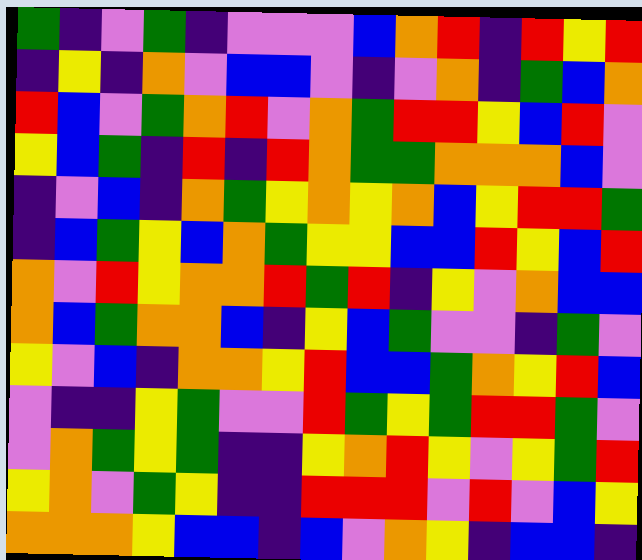[["green", "indigo", "violet", "green", "indigo", "violet", "violet", "violet", "blue", "orange", "red", "indigo", "red", "yellow", "red"], ["indigo", "yellow", "indigo", "orange", "violet", "blue", "blue", "violet", "indigo", "violet", "orange", "indigo", "green", "blue", "orange"], ["red", "blue", "violet", "green", "orange", "red", "violet", "orange", "green", "red", "red", "yellow", "blue", "red", "violet"], ["yellow", "blue", "green", "indigo", "red", "indigo", "red", "orange", "green", "green", "orange", "orange", "orange", "blue", "violet"], ["indigo", "violet", "blue", "indigo", "orange", "green", "yellow", "orange", "yellow", "orange", "blue", "yellow", "red", "red", "green"], ["indigo", "blue", "green", "yellow", "blue", "orange", "green", "yellow", "yellow", "blue", "blue", "red", "yellow", "blue", "red"], ["orange", "violet", "red", "yellow", "orange", "orange", "red", "green", "red", "indigo", "yellow", "violet", "orange", "blue", "blue"], ["orange", "blue", "green", "orange", "orange", "blue", "indigo", "yellow", "blue", "green", "violet", "violet", "indigo", "green", "violet"], ["yellow", "violet", "blue", "indigo", "orange", "orange", "yellow", "red", "blue", "blue", "green", "orange", "yellow", "red", "blue"], ["violet", "indigo", "indigo", "yellow", "green", "violet", "violet", "red", "green", "yellow", "green", "red", "red", "green", "violet"], ["violet", "orange", "green", "yellow", "green", "indigo", "indigo", "yellow", "orange", "red", "yellow", "violet", "yellow", "green", "red"], ["yellow", "orange", "violet", "green", "yellow", "indigo", "indigo", "red", "red", "red", "violet", "red", "violet", "blue", "yellow"], ["orange", "orange", "orange", "yellow", "blue", "blue", "indigo", "blue", "violet", "orange", "yellow", "indigo", "blue", "blue", "indigo"]]